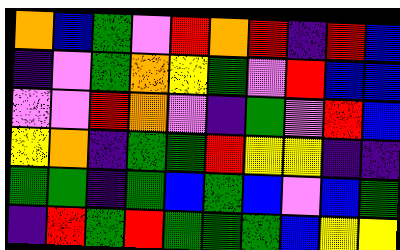[["orange", "blue", "green", "violet", "red", "orange", "red", "indigo", "red", "blue"], ["indigo", "violet", "green", "orange", "yellow", "green", "violet", "red", "blue", "blue"], ["violet", "violet", "red", "orange", "violet", "indigo", "green", "violet", "red", "blue"], ["yellow", "orange", "indigo", "green", "green", "red", "yellow", "yellow", "indigo", "indigo"], ["green", "green", "indigo", "green", "blue", "green", "blue", "violet", "blue", "green"], ["indigo", "red", "green", "red", "green", "green", "green", "blue", "yellow", "yellow"]]